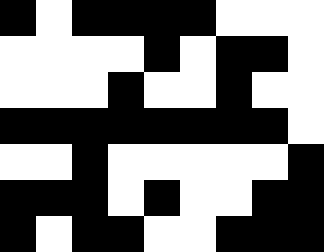[["black", "white", "black", "black", "black", "black", "white", "white", "white"], ["white", "white", "white", "white", "black", "white", "black", "black", "white"], ["white", "white", "white", "black", "white", "white", "black", "white", "white"], ["black", "black", "black", "black", "black", "black", "black", "black", "white"], ["white", "white", "black", "white", "white", "white", "white", "white", "black"], ["black", "black", "black", "white", "black", "white", "white", "black", "black"], ["black", "white", "black", "black", "white", "white", "black", "black", "black"]]